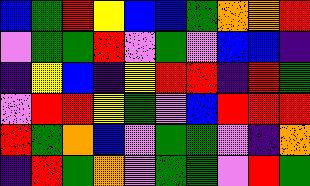[["blue", "green", "red", "yellow", "blue", "blue", "green", "orange", "orange", "red"], ["violet", "green", "green", "red", "violet", "green", "violet", "blue", "blue", "indigo"], ["indigo", "yellow", "blue", "indigo", "yellow", "red", "red", "indigo", "red", "green"], ["violet", "red", "red", "yellow", "green", "violet", "blue", "red", "red", "red"], ["red", "green", "orange", "blue", "violet", "green", "green", "violet", "indigo", "orange"], ["indigo", "red", "green", "orange", "violet", "green", "green", "violet", "red", "green"]]